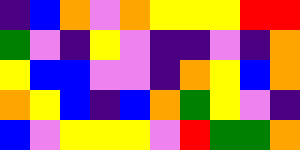[["indigo", "blue", "orange", "violet", "orange", "yellow", "yellow", "yellow", "red", "red"], ["green", "violet", "indigo", "yellow", "violet", "indigo", "indigo", "violet", "indigo", "orange"], ["yellow", "blue", "blue", "violet", "violet", "indigo", "orange", "yellow", "blue", "orange"], ["orange", "yellow", "blue", "indigo", "blue", "orange", "green", "yellow", "violet", "indigo"], ["blue", "violet", "yellow", "yellow", "yellow", "violet", "red", "green", "green", "orange"]]